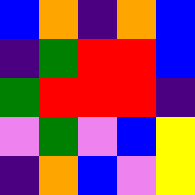[["blue", "orange", "indigo", "orange", "blue"], ["indigo", "green", "red", "red", "blue"], ["green", "red", "red", "red", "indigo"], ["violet", "green", "violet", "blue", "yellow"], ["indigo", "orange", "blue", "violet", "yellow"]]